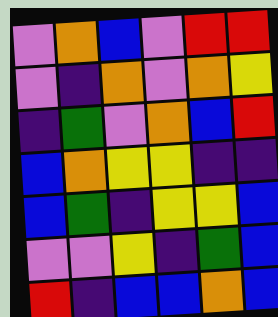[["violet", "orange", "blue", "violet", "red", "red"], ["violet", "indigo", "orange", "violet", "orange", "yellow"], ["indigo", "green", "violet", "orange", "blue", "red"], ["blue", "orange", "yellow", "yellow", "indigo", "indigo"], ["blue", "green", "indigo", "yellow", "yellow", "blue"], ["violet", "violet", "yellow", "indigo", "green", "blue"], ["red", "indigo", "blue", "blue", "orange", "blue"]]